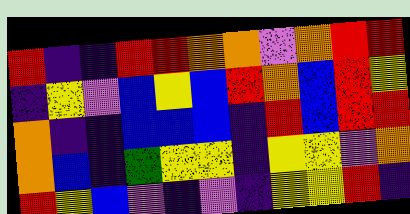[["red", "indigo", "indigo", "red", "red", "orange", "orange", "violet", "orange", "red", "red"], ["indigo", "yellow", "violet", "blue", "yellow", "blue", "red", "orange", "blue", "red", "yellow"], ["orange", "indigo", "indigo", "blue", "blue", "blue", "indigo", "red", "blue", "red", "red"], ["orange", "blue", "indigo", "green", "yellow", "yellow", "indigo", "yellow", "yellow", "violet", "orange"], ["red", "yellow", "blue", "violet", "indigo", "violet", "indigo", "yellow", "yellow", "red", "indigo"]]